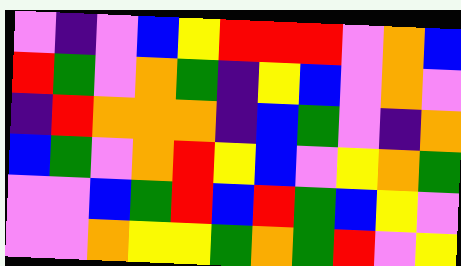[["violet", "indigo", "violet", "blue", "yellow", "red", "red", "red", "violet", "orange", "blue"], ["red", "green", "violet", "orange", "green", "indigo", "yellow", "blue", "violet", "orange", "violet"], ["indigo", "red", "orange", "orange", "orange", "indigo", "blue", "green", "violet", "indigo", "orange"], ["blue", "green", "violet", "orange", "red", "yellow", "blue", "violet", "yellow", "orange", "green"], ["violet", "violet", "blue", "green", "red", "blue", "red", "green", "blue", "yellow", "violet"], ["violet", "violet", "orange", "yellow", "yellow", "green", "orange", "green", "red", "violet", "yellow"]]